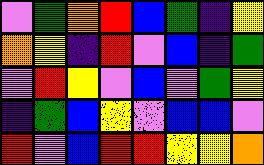[["violet", "green", "orange", "red", "blue", "green", "indigo", "yellow"], ["orange", "yellow", "indigo", "red", "violet", "blue", "indigo", "green"], ["violet", "red", "yellow", "violet", "blue", "violet", "green", "yellow"], ["indigo", "green", "blue", "yellow", "violet", "blue", "blue", "violet"], ["red", "violet", "blue", "red", "red", "yellow", "yellow", "orange"]]